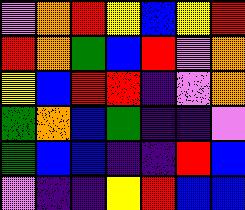[["violet", "orange", "red", "yellow", "blue", "yellow", "red"], ["red", "orange", "green", "blue", "red", "violet", "orange"], ["yellow", "blue", "red", "red", "indigo", "violet", "orange"], ["green", "orange", "blue", "green", "indigo", "indigo", "violet"], ["green", "blue", "blue", "indigo", "indigo", "red", "blue"], ["violet", "indigo", "indigo", "yellow", "red", "blue", "blue"]]